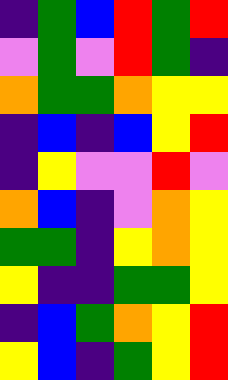[["indigo", "green", "blue", "red", "green", "red"], ["violet", "green", "violet", "red", "green", "indigo"], ["orange", "green", "green", "orange", "yellow", "yellow"], ["indigo", "blue", "indigo", "blue", "yellow", "red"], ["indigo", "yellow", "violet", "violet", "red", "violet"], ["orange", "blue", "indigo", "violet", "orange", "yellow"], ["green", "green", "indigo", "yellow", "orange", "yellow"], ["yellow", "indigo", "indigo", "green", "green", "yellow"], ["indigo", "blue", "green", "orange", "yellow", "red"], ["yellow", "blue", "indigo", "green", "yellow", "red"]]